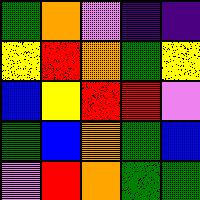[["green", "orange", "violet", "indigo", "indigo"], ["yellow", "red", "orange", "green", "yellow"], ["blue", "yellow", "red", "red", "violet"], ["green", "blue", "orange", "green", "blue"], ["violet", "red", "orange", "green", "green"]]